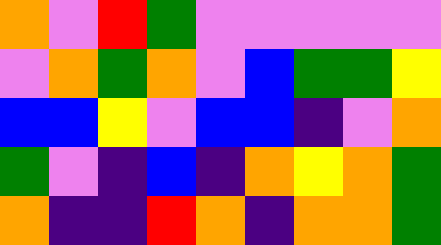[["orange", "violet", "red", "green", "violet", "violet", "violet", "violet", "violet"], ["violet", "orange", "green", "orange", "violet", "blue", "green", "green", "yellow"], ["blue", "blue", "yellow", "violet", "blue", "blue", "indigo", "violet", "orange"], ["green", "violet", "indigo", "blue", "indigo", "orange", "yellow", "orange", "green"], ["orange", "indigo", "indigo", "red", "orange", "indigo", "orange", "orange", "green"]]